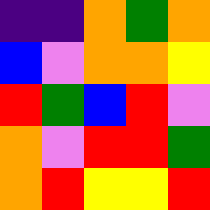[["indigo", "indigo", "orange", "green", "orange"], ["blue", "violet", "orange", "orange", "yellow"], ["red", "green", "blue", "red", "violet"], ["orange", "violet", "red", "red", "green"], ["orange", "red", "yellow", "yellow", "red"]]